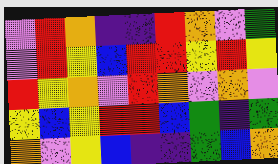[["violet", "red", "orange", "indigo", "indigo", "red", "orange", "violet", "green"], ["violet", "red", "yellow", "blue", "red", "red", "yellow", "red", "yellow"], ["red", "yellow", "orange", "violet", "red", "orange", "violet", "orange", "violet"], ["yellow", "blue", "yellow", "red", "red", "blue", "green", "indigo", "green"], ["orange", "violet", "yellow", "blue", "indigo", "indigo", "green", "blue", "orange"]]